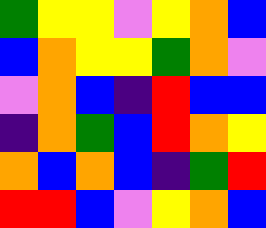[["green", "yellow", "yellow", "violet", "yellow", "orange", "blue"], ["blue", "orange", "yellow", "yellow", "green", "orange", "violet"], ["violet", "orange", "blue", "indigo", "red", "blue", "blue"], ["indigo", "orange", "green", "blue", "red", "orange", "yellow"], ["orange", "blue", "orange", "blue", "indigo", "green", "red"], ["red", "red", "blue", "violet", "yellow", "orange", "blue"]]